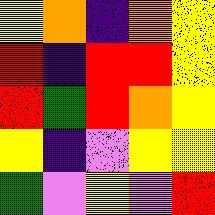[["yellow", "orange", "indigo", "orange", "yellow"], ["red", "indigo", "red", "red", "yellow"], ["red", "green", "red", "orange", "yellow"], ["yellow", "indigo", "violet", "yellow", "yellow"], ["green", "violet", "yellow", "violet", "red"]]